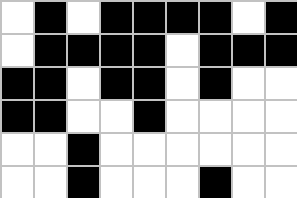[["white", "black", "white", "black", "black", "black", "black", "white", "black"], ["white", "black", "black", "black", "black", "white", "black", "black", "black"], ["black", "black", "white", "black", "black", "white", "black", "white", "white"], ["black", "black", "white", "white", "black", "white", "white", "white", "white"], ["white", "white", "black", "white", "white", "white", "white", "white", "white"], ["white", "white", "black", "white", "white", "white", "black", "white", "white"]]